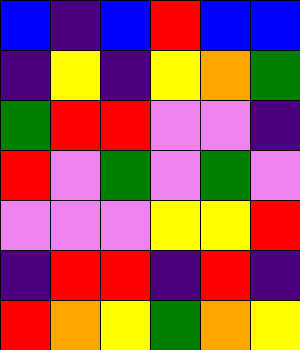[["blue", "indigo", "blue", "red", "blue", "blue"], ["indigo", "yellow", "indigo", "yellow", "orange", "green"], ["green", "red", "red", "violet", "violet", "indigo"], ["red", "violet", "green", "violet", "green", "violet"], ["violet", "violet", "violet", "yellow", "yellow", "red"], ["indigo", "red", "red", "indigo", "red", "indigo"], ["red", "orange", "yellow", "green", "orange", "yellow"]]